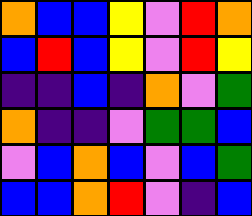[["orange", "blue", "blue", "yellow", "violet", "red", "orange"], ["blue", "red", "blue", "yellow", "violet", "red", "yellow"], ["indigo", "indigo", "blue", "indigo", "orange", "violet", "green"], ["orange", "indigo", "indigo", "violet", "green", "green", "blue"], ["violet", "blue", "orange", "blue", "violet", "blue", "green"], ["blue", "blue", "orange", "red", "violet", "indigo", "blue"]]